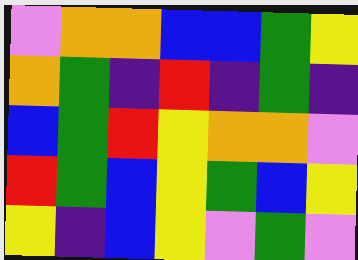[["violet", "orange", "orange", "blue", "blue", "green", "yellow"], ["orange", "green", "indigo", "red", "indigo", "green", "indigo"], ["blue", "green", "red", "yellow", "orange", "orange", "violet"], ["red", "green", "blue", "yellow", "green", "blue", "yellow"], ["yellow", "indigo", "blue", "yellow", "violet", "green", "violet"]]